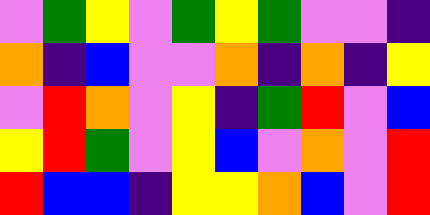[["violet", "green", "yellow", "violet", "green", "yellow", "green", "violet", "violet", "indigo"], ["orange", "indigo", "blue", "violet", "violet", "orange", "indigo", "orange", "indigo", "yellow"], ["violet", "red", "orange", "violet", "yellow", "indigo", "green", "red", "violet", "blue"], ["yellow", "red", "green", "violet", "yellow", "blue", "violet", "orange", "violet", "red"], ["red", "blue", "blue", "indigo", "yellow", "yellow", "orange", "blue", "violet", "red"]]